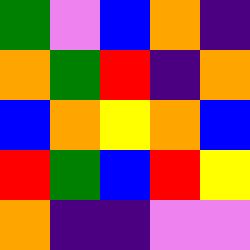[["green", "violet", "blue", "orange", "indigo"], ["orange", "green", "red", "indigo", "orange"], ["blue", "orange", "yellow", "orange", "blue"], ["red", "green", "blue", "red", "yellow"], ["orange", "indigo", "indigo", "violet", "violet"]]